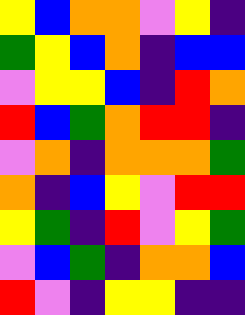[["yellow", "blue", "orange", "orange", "violet", "yellow", "indigo"], ["green", "yellow", "blue", "orange", "indigo", "blue", "blue"], ["violet", "yellow", "yellow", "blue", "indigo", "red", "orange"], ["red", "blue", "green", "orange", "red", "red", "indigo"], ["violet", "orange", "indigo", "orange", "orange", "orange", "green"], ["orange", "indigo", "blue", "yellow", "violet", "red", "red"], ["yellow", "green", "indigo", "red", "violet", "yellow", "green"], ["violet", "blue", "green", "indigo", "orange", "orange", "blue"], ["red", "violet", "indigo", "yellow", "yellow", "indigo", "indigo"]]